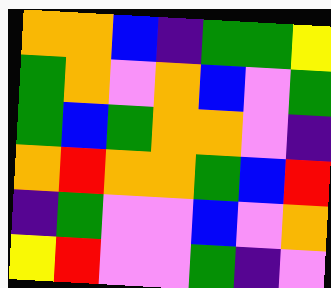[["orange", "orange", "blue", "indigo", "green", "green", "yellow"], ["green", "orange", "violet", "orange", "blue", "violet", "green"], ["green", "blue", "green", "orange", "orange", "violet", "indigo"], ["orange", "red", "orange", "orange", "green", "blue", "red"], ["indigo", "green", "violet", "violet", "blue", "violet", "orange"], ["yellow", "red", "violet", "violet", "green", "indigo", "violet"]]